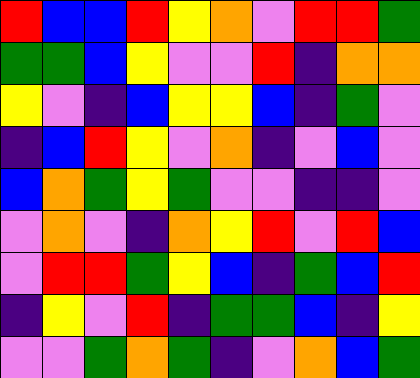[["red", "blue", "blue", "red", "yellow", "orange", "violet", "red", "red", "green"], ["green", "green", "blue", "yellow", "violet", "violet", "red", "indigo", "orange", "orange"], ["yellow", "violet", "indigo", "blue", "yellow", "yellow", "blue", "indigo", "green", "violet"], ["indigo", "blue", "red", "yellow", "violet", "orange", "indigo", "violet", "blue", "violet"], ["blue", "orange", "green", "yellow", "green", "violet", "violet", "indigo", "indigo", "violet"], ["violet", "orange", "violet", "indigo", "orange", "yellow", "red", "violet", "red", "blue"], ["violet", "red", "red", "green", "yellow", "blue", "indigo", "green", "blue", "red"], ["indigo", "yellow", "violet", "red", "indigo", "green", "green", "blue", "indigo", "yellow"], ["violet", "violet", "green", "orange", "green", "indigo", "violet", "orange", "blue", "green"]]